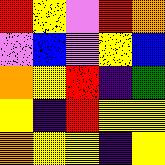[["red", "yellow", "violet", "red", "orange"], ["violet", "blue", "violet", "yellow", "blue"], ["orange", "yellow", "red", "indigo", "green"], ["yellow", "indigo", "red", "yellow", "yellow"], ["orange", "yellow", "yellow", "indigo", "yellow"]]